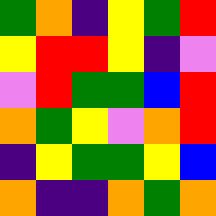[["green", "orange", "indigo", "yellow", "green", "red"], ["yellow", "red", "red", "yellow", "indigo", "violet"], ["violet", "red", "green", "green", "blue", "red"], ["orange", "green", "yellow", "violet", "orange", "red"], ["indigo", "yellow", "green", "green", "yellow", "blue"], ["orange", "indigo", "indigo", "orange", "green", "orange"]]